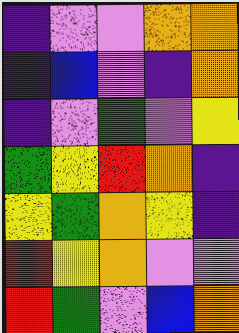[["indigo", "violet", "violet", "orange", "orange"], ["indigo", "blue", "violet", "indigo", "orange"], ["indigo", "violet", "green", "violet", "yellow"], ["green", "yellow", "red", "orange", "indigo"], ["yellow", "green", "orange", "yellow", "indigo"], ["red", "yellow", "orange", "violet", "violet"], ["red", "green", "violet", "blue", "orange"]]